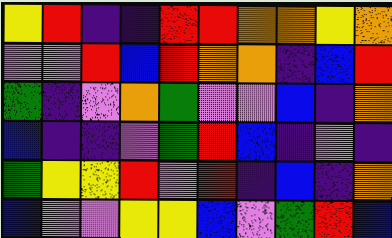[["yellow", "red", "indigo", "indigo", "red", "red", "orange", "orange", "yellow", "orange"], ["violet", "violet", "red", "blue", "red", "orange", "orange", "indigo", "blue", "red"], ["green", "indigo", "violet", "orange", "green", "violet", "violet", "blue", "indigo", "orange"], ["blue", "indigo", "indigo", "violet", "green", "red", "blue", "indigo", "violet", "indigo"], ["green", "yellow", "yellow", "red", "violet", "red", "indigo", "blue", "indigo", "orange"], ["blue", "violet", "violet", "yellow", "yellow", "blue", "violet", "green", "red", "blue"]]